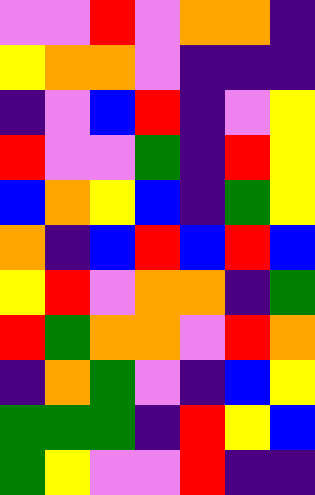[["violet", "violet", "red", "violet", "orange", "orange", "indigo"], ["yellow", "orange", "orange", "violet", "indigo", "indigo", "indigo"], ["indigo", "violet", "blue", "red", "indigo", "violet", "yellow"], ["red", "violet", "violet", "green", "indigo", "red", "yellow"], ["blue", "orange", "yellow", "blue", "indigo", "green", "yellow"], ["orange", "indigo", "blue", "red", "blue", "red", "blue"], ["yellow", "red", "violet", "orange", "orange", "indigo", "green"], ["red", "green", "orange", "orange", "violet", "red", "orange"], ["indigo", "orange", "green", "violet", "indigo", "blue", "yellow"], ["green", "green", "green", "indigo", "red", "yellow", "blue"], ["green", "yellow", "violet", "violet", "red", "indigo", "indigo"]]